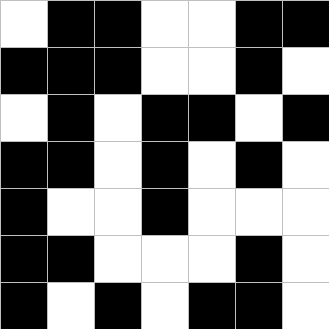[["white", "black", "black", "white", "white", "black", "black"], ["black", "black", "black", "white", "white", "black", "white"], ["white", "black", "white", "black", "black", "white", "black"], ["black", "black", "white", "black", "white", "black", "white"], ["black", "white", "white", "black", "white", "white", "white"], ["black", "black", "white", "white", "white", "black", "white"], ["black", "white", "black", "white", "black", "black", "white"]]